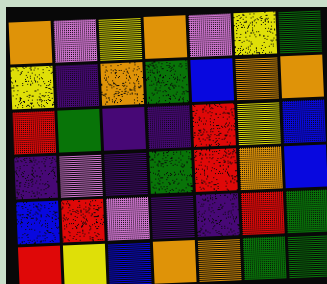[["orange", "violet", "yellow", "orange", "violet", "yellow", "green"], ["yellow", "indigo", "orange", "green", "blue", "orange", "orange"], ["red", "green", "indigo", "indigo", "red", "yellow", "blue"], ["indigo", "violet", "indigo", "green", "red", "orange", "blue"], ["blue", "red", "violet", "indigo", "indigo", "red", "green"], ["red", "yellow", "blue", "orange", "orange", "green", "green"]]